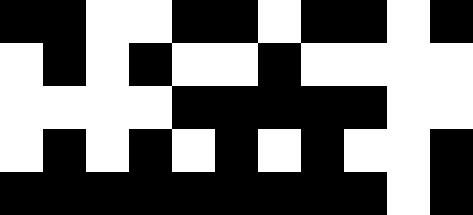[["black", "black", "white", "white", "black", "black", "white", "black", "black", "white", "black"], ["white", "black", "white", "black", "white", "white", "black", "white", "white", "white", "white"], ["white", "white", "white", "white", "black", "black", "black", "black", "black", "white", "white"], ["white", "black", "white", "black", "white", "black", "white", "black", "white", "white", "black"], ["black", "black", "black", "black", "black", "black", "black", "black", "black", "white", "black"]]